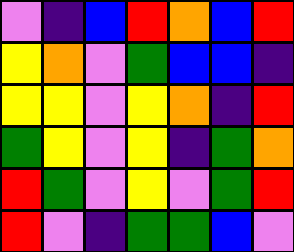[["violet", "indigo", "blue", "red", "orange", "blue", "red"], ["yellow", "orange", "violet", "green", "blue", "blue", "indigo"], ["yellow", "yellow", "violet", "yellow", "orange", "indigo", "red"], ["green", "yellow", "violet", "yellow", "indigo", "green", "orange"], ["red", "green", "violet", "yellow", "violet", "green", "red"], ["red", "violet", "indigo", "green", "green", "blue", "violet"]]